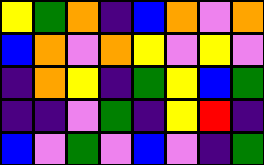[["yellow", "green", "orange", "indigo", "blue", "orange", "violet", "orange"], ["blue", "orange", "violet", "orange", "yellow", "violet", "yellow", "violet"], ["indigo", "orange", "yellow", "indigo", "green", "yellow", "blue", "green"], ["indigo", "indigo", "violet", "green", "indigo", "yellow", "red", "indigo"], ["blue", "violet", "green", "violet", "blue", "violet", "indigo", "green"]]